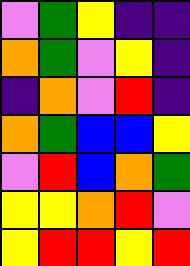[["violet", "green", "yellow", "indigo", "indigo"], ["orange", "green", "violet", "yellow", "indigo"], ["indigo", "orange", "violet", "red", "indigo"], ["orange", "green", "blue", "blue", "yellow"], ["violet", "red", "blue", "orange", "green"], ["yellow", "yellow", "orange", "red", "violet"], ["yellow", "red", "red", "yellow", "red"]]